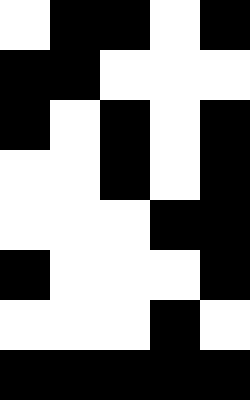[["white", "black", "black", "white", "black"], ["black", "black", "white", "white", "white"], ["black", "white", "black", "white", "black"], ["white", "white", "black", "white", "black"], ["white", "white", "white", "black", "black"], ["black", "white", "white", "white", "black"], ["white", "white", "white", "black", "white"], ["black", "black", "black", "black", "black"]]